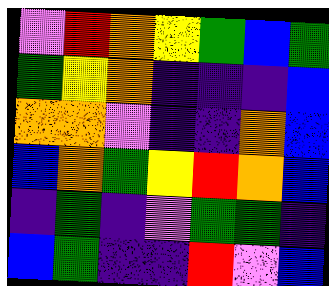[["violet", "red", "orange", "yellow", "green", "blue", "green"], ["green", "yellow", "orange", "indigo", "indigo", "indigo", "blue"], ["orange", "orange", "violet", "indigo", "indigo", "orange", "blue"], ["blue", "orange", "green", "yellow", "red", "orange", "blue"], ["indigo", "green", "indigo", "violet", "green", "green", "indigo"], ["blue", "green", "indigo", "indigo", "red", "violet", "blue"]]